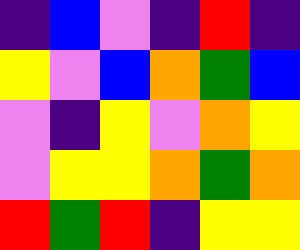[["indigo", "blue", "violet", "indigo", "red", "indigo"], ["yellow", "violet", "blue", "orange", "green", "blue"], ["violet", "indigo", "yellow", "violet", "orange", "yellow"], ["violet", "yellow", "yellow", "orange", "green", "orange"], ["red", "green", "red", "indigo", "yellow", "yellow"]]